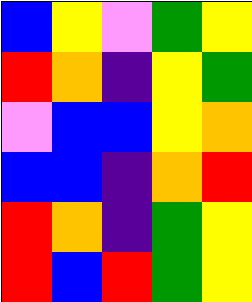[["blue", "yellow", "violet", "green", "yellow"], ["red", "orange", "indigo", "yellow", "green"], ["violet", "blue", "blue", "yellow", "orange"], ["blue", "blue", "indigo", "orange", "red"], ["red", "orange", "indigo", "green", "yellow"], ["red", "blue", "red", "green", "yellow"]]